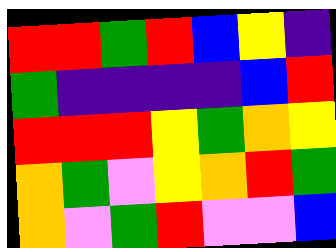[["red", "red", "green", "red", "blue", "yellow", "indigo"], ["green", "indigo", "indigo", "indigo", "indigo", "blue", "red"], ["red", "red", "red", "yellow", "green", "orange", "yellow"], ["orange", "green", "violet", "yellow", "orange", "red", "green"], ["orange", "violet", "green", "red", "violet", "violet", "blue"]]